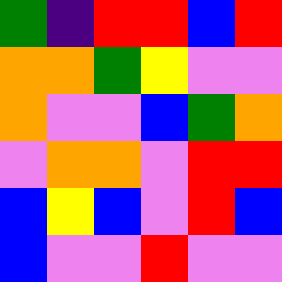[["green", "indigo", "red", "red", "blue", "red"], ["orange", "orange", "green", "yellow", "violet", "violet"], ["orange", "violet", "violet", "blue", "green", "orange"], ["violet", "orange", "orange", "violet", "red", "red"], ["blue", "yellow", "blue", "violet", "red", "blue"], ["blue", "violet", "violet", "red", "violet", "violet"]]